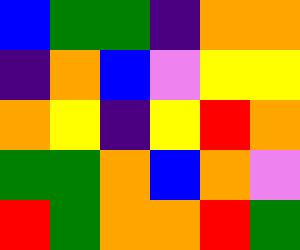[["blue", "green", "green", "indigo", "orange", "orange"], ["indigo", "orange", "blue", "violet", "yellow", "yellow"], ["orange", "yellow", "indigo", "yellow", "red", "orange"], ["green", "green", "orange", "blue", "orange", "violet"], ["red", "green", "orange", "orange", "red", "green"]]